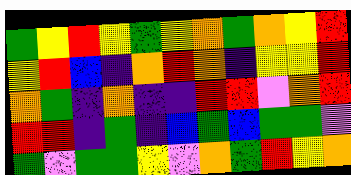[["green", "yellow", "red", "yellow", "green", "yellow", "orange", "green", "orange", "yellow", "red"], ["yellow", "red", "blue", "indigo", "orange", "red", "orange", "indigo", "yellow", "yellow", "red"], ["orange", "green", "indigo", "orange", "indigo", "indigo", "red", "red", "violet", "orange", "red"], ["red", "red", "indigo", "green", "indigo", "blue", "green", "blue", "green", "green", "violet"], ["green", "violet", "green", "green", "yellow", "violet", "orange", "green", "red", "yellow", "orange"]]